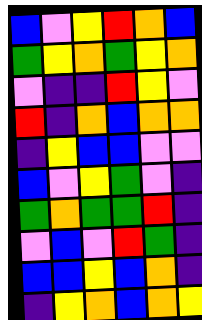[["blue", "violet", "yellow", "red", "orange", "blue"], ["green", "yellow", "orange", "green", "yellow", "orange"], ["violet", "indigo", "indigo", "red", "yellow", "violet"], ["red", "indigo", "orange", "blue", "orange", "orange"], ["indigo", "yellow", "blue", "blue", "violet", "violet"], ["blue", "violet", "yellow", "green", "violet", "indigo"], ["green", "orange", "green", "green", "red", "indigo"], ["violet", "blue", "violet", "red", "green", "indigo"], ["blue", "blue", "yellow", "blue", "orange", "indigo"], ["indigo", "yellow", "orange", "blue", "orange", "yellow"]]